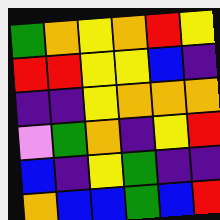[["green", "orange", "yellow", "orange", "red", "yellow"], ["red", "red", "yellow", "yellow", "blue", "indigo"], ["indigo", "indigo", "yellow", "orange", "orange", "orange"], ["violet", "green", "orange", "indigo", "yellow", "red"], ["blue", "indigo", "yellow", "green", "indigo", "indigo"], ["orange", "blue", "blue", "green", "blue", "red"]]